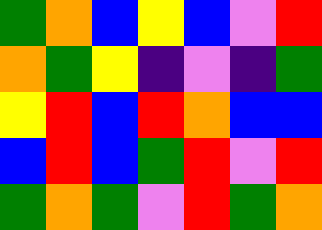[["green", "orange", "blue", "yellow", "blue", "violet", "red"], ["orange", "green", "yellow", "indigo", "violet", "indigo", "green"], ["yellow", "red", "blue", "red", "orange", "blue", "blue"], ["blue", "red", "blue", "green", "red", "violet", "red"], ["green", "orange", "green", "violet", "red", "green", "orange"]]